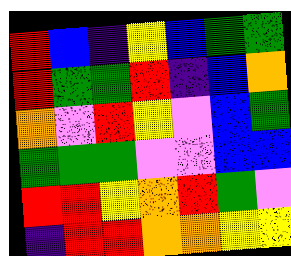[["red", "blue", "indigo", "yellow", "blue", "green", "green"], ["red", "green", "green", "red", "indigo", "blue", "orange"], ["orange", "violet", "red", "yellow", "violet", "blue", "green"], ["green", "green", "green", "violet", "violet", "blue", "blue"], ["red", "red", "yellow", "orange", "red", "green", "violet"], ["indigo", "red", "red", "orange", "orange", "yellow", "yellow"]]